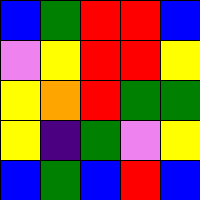[["blue", "green", "red", "red", "blue"], ["violet", "yellow", "red", "red", "yellow"], ["yellow", "orange", "red", "green", "green"], ["yellow", "indigo", "green", "violet", "yellow"], ["blue", "green", "blue", "red", "blue"]]